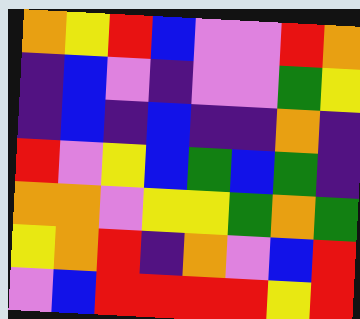[["orange", "yellow", "red", "blue", "violet", "violet", "red", "orange"], ["indigo", "blue", "violet", "indigo", "violet", "violet", "green", "yellow"], ["indigo", "blue", "indigo", "blue", "indigo", "indigo", "orange", "indigo"], ["red", "violet", "yellow", "blue", "green", "blue", "green", "indigo"], ["orange", "orange", "violet", "yellow", "yellow", "green", "orange", "green"], ["yellow", "orange", "red", "indigo", "orange", "violet", "blue", "red"], ["violet", "blue", "red", "red", "red", "red", "yellow", "red"]]